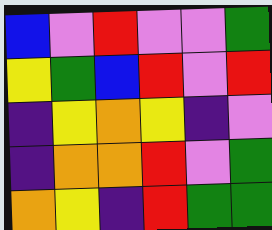[["blue", "violet", "red", "violet", "violet", "green"], ["yellow", "green", "blue", "red", "violet", "red"], ["indigo", "yellow", "orange", "yellow", "indigo", "violet"], ["indigo", "orange", "orange", "red", "violet", "green"], ["orange", "yellow", "indigo", "red", "green", "green"]]